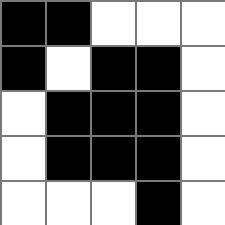[["black", "black", "white", "white", "white"], ["black", "white", "black", "black", "white"], ["white", "black", "black", "black", "white"], ["white", "black", "black", "black", "white"], ["white", "white", "white", "black", "white"]]